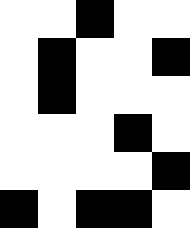[["white", "white", "black", "white", "white"], ["white", "black", "white", "white", "black"], ["white", "black", "white", "white", "white"], ["white", "white", "white", "black", "white"], ["white", "white", "white", "white", "black"], ["black", "white", "black", "black", "white"]]